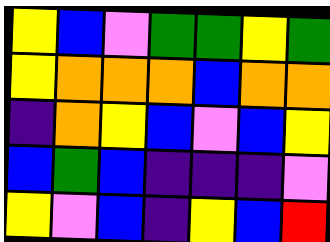[["yellow", "blue", "violet", "green", "green", "yellow", "green"], ["yellow", "orange", "orange", "orange", "blue", "orange", "orange"], ["indigo", "orange", "yellow", "blue", "violet", "blue", "yellow"], ["blue", "green", "blue", "indigo", "indigo", "indigo", "violet"], ["yellow", "violet", "blue", "indigo", "yellow", "blue", "red"]]